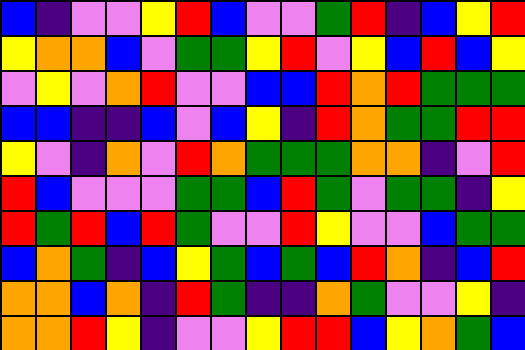[["blue", "indigo", "violet", "violet", "yellow", "red", "blue", "violet", "violet", "green", "red", "indigo", "blue", "yellow", "red"], ["yellow", "orange", "orange", "blue", "violet", "green", "green", "yellow", "red", "violet", "yellow", "blue", "red", "blue", "yellow"], ["violet", "yellow", "violet", "orange", "red", "violet", "violet", "blue", "blue", "red", "orange", "red", "green", "green", "green"], ["blue", "blue", "indigo", "indigo", "blue", "violet", "blue", "yellow", "indigo", "red", "orange", "green", "green", "red", "red"], ["yellow", "violet", "indigo", "orange", "violet", "red", "orange", "green", "green", "green", "orange", "orange", "indigo", "violet", "red"], ["red", "blue", "violet", "violet", "violet", "green", "green", "blue", "red", "green", "violet", "green", "green", "indigo", "yellow"], ["red", "green", "red", "blue", "red", "green", "violet", "violet", "red", "yellow", "violet", "violet", "blue", "green", "green"], ["blue", "orange", "green", "indigo", "blue", "yellow", "green", "blue", "green", "blue", "red", "orange", "indigo", "blue", "red"], ["orange", "orange", "blue", "orange", "indigo", "red", "green", "indigo", "indigo", "orange", "green", "violet", "violet", "yellow", "indigo"], ["orange", "orange", "red", "yellow", "indigo", "violet", "violet", "yellow", "red", "red", "blue", "yellow", "orange", "green", "blue"]]